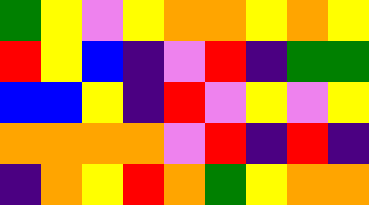[["green", "yellow", "violet", "yellow", "orange", "orange", "yellow", "orange", "yellow"], ["red", "yellow", "blue", "indigo", "violet", "red", "indigo", "green", "green"], ["blue", "blue", "yellow", "indigo", "red", "violet", "yellow", "violet", "yellow"], ["orange", "orange", "orange", "orange", "violet", "red", "indigo", "red", "indigo"], ["indigo", "orange", "yellow", "red", "orange", "green", "yellow", "orange", "orange"]]